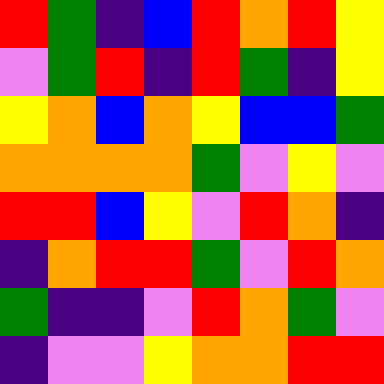[["red", "green", "indigo", "blue", "red", "orange", "red", "yellow"], ["violet", "green", "red", "indigo", "red", "green", "indigo", "yellow"], ["yellow", "orange", "blue", "orange", "yellow", "blue", "blue", "green"], ["orange", "orange", "orange", "orange", "green", "violet", "yellow", "violet"], ["red", "red", "blue", "yellow", "violet", "red", "orange", "indigo"], ["indigo", "orange", "red", "red", "green", "violet", "red", "orange"], ["green", "indigo", "indigo", "violet", "red", "orange", "green", "violet"], ["indigo", "violet", "violet", "yellow", "orange", "orange", "red", "red"]]